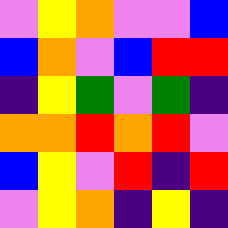[["violet", "yellow", "orange", "violet", "violet", "blue"], ["blue", "orange", "violet", "blue", "red", "red"], ["indigo", "yellow", "green", "violet", "green", "indigo"], ["orange", "orange", "red", "orange", "red", "violet"], ["blue", "yellow", "violet", "red", "indigo", "red"], ["violet", "yellow", "orange", "indigo", "yellow", "indigo"]]